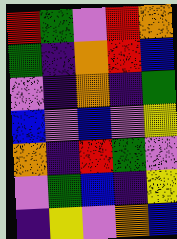[["red", "green", "violet", "red", "orange"], ["green", "indigo", "orange", "red", "blue"], ["violet", "indigo", "orange", "indigo", "green"], ["blue", "violet", "blue", "violet", "yellow"], ["orange", "indigo", "red", "green", "violet"], ["violet", "green", "blue", "indigo", "yellow"], ["indigo", "yellow", "violet", "orange", "blue"]]